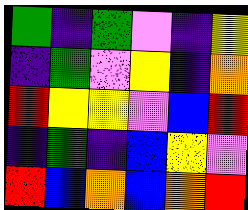[["green", "indigo", "green", "violet", "indigo", "yellow"], ["indigo", "green", "violet", "yellow", "indigo", "orange"], ["red", "yellow", "yellow", "violet", "blue", "red"], ["indigo", "green", "indigo", "blue", "yellow", "violet"], ["red", "blue", "orange", "blue", "orange", "red"]]